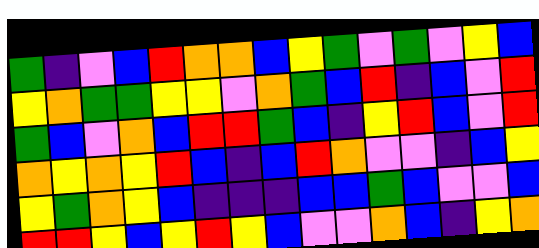[["green", "indigo", "violet", "blue", "red", "orange", "orange", "blue", "yellow", "green", "violet", "green", "violet", "yellow", "blue"], ["yellow", "orange", "green", "green", "yellow", "yellow", "violet", "orange", "green", "blue", "red", "indigo", "blue", "violet", "red"], ["green", "blue", "violet", "orange", "blue", "red", "red", "green", "blue", "indigo", "yellow", "red", "blue", "violet", "red"], ["orange", "yellow", "orange", "yellow", "red", "blue", "indigo", "blue", "red", "orange", "violet", "violet", "indigo", "blue", "yellow"], ["yellow", "green", "orange", "yellow", "blue", "indigo", "indigo", "indigo", "blue", "blue", "green", "blue", "violet", "violet", "blue"], ["red", "red", "yellow", "blue", "yellow", "red", "yellow", "blue", "violet", "violet", "orange", "blue", "indigo", "yellow", "orange"]]